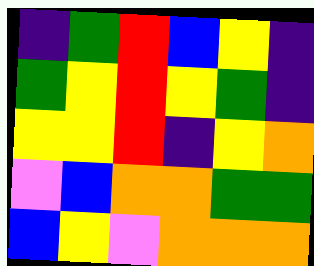[["indigo", "green", "red", "blue", "yellow", "indigo"], ["green", "yellow", "red", "yellow", "green", "indigo"], ["yellow", "yellow", "red", "indigo", "yellow", "orange"], ["violet", "blue", "orange", "orange", "green", "green"], ["blue", "yellow", "violet", "orange", "orange", "orange"]]